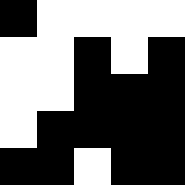[["black", "white", "white", "white", "white"], ["white", "white", "black", "white", "black"], ["white", "white", "black", "black", "black"], ["white", "black", "black", "black", "black"], ["black", "black", "white", "black", "black"]]